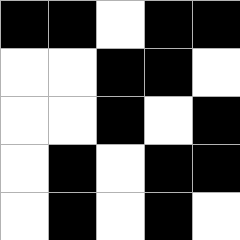[["black", "black", "white", "black", "black"], ["white", "white", "black", "black", "white"], ["white", "white", "black", "white", "black"], ["white", "black", "white", "black", "black"], ["white", "black", "white", "black", "white"]]